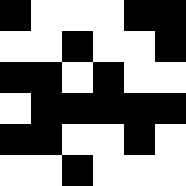[["black", "white", "white", "white", "black", "black"], ["white", "white", "black", "white", "white", "black"], ["black", "black", "white", "black", "white", "white"], ["white", "black", "black", "black", "black", "black"], ["black", "black", "white", "white", "black", "white"], ["white", "white", "black", "white", "white", "white"]]